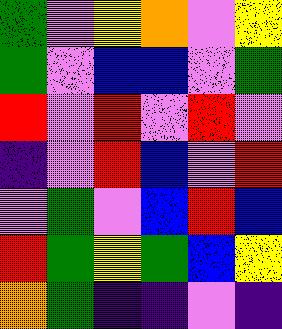[["green", "violet", "yellow", "orange", "violet", "yellow"], ["green", "violet", "blue", "blue", "violet", "green"], ["red", "violet", "red", "violet", "red", "violet"], ["indigo", "violet", "red", "blue", "violet", "red"], ["violet", "green", "violet", "blue", "red", "blue"], ["red", "green", "yellow", "green", "blue", "yellow"], ["orange", "green", "indigo", "indigo", "violet", "indigo"]]